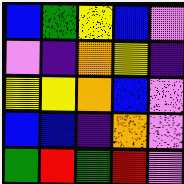[["blue", "green", "yellow", "blue", "violet"], ["violet", "indigo", "orange", "yellow", "indigo"], ["yellow", "yellow", "orange", "blue", "violet"], ["blue", "blue", "indigo", "orange", "violet"], ["green", "red", "green", "red", "violet"]]